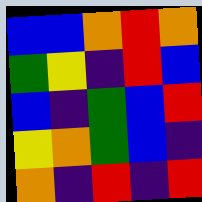[["blue", "blue", "orange", "red", "orange"], ["green", "yellow", "indigo", "red", "blue"], ["blue", "indigo", "green", "blue", "red"], ["yellow", "orange", "green", "blue", "indigo"], ["orange", "indigo", "red", "indigo", "red"]]